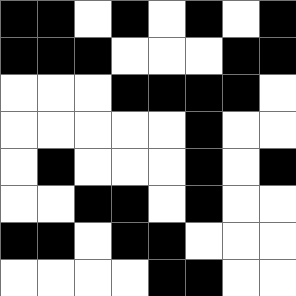[["black", "black", "white", "black", "white", "black", "white", "black"], ["black", "black", "black", "white", "white", "white", "black", "black"], ["white", "white", "white", "black", "black", "black", "black", "white"], ["white", "white", "white", "white", "white", "black", "white", "white"], ["white", "black", "white", "white", "white", "black", "white", "black"], ["white", "white", "black", "black", "white", "black", "white", "white"], ["black", "black", "white", "black", "black", "white", "white", "white"], ["white", "white", "white", "white", "black", "black", "white", "white"]]